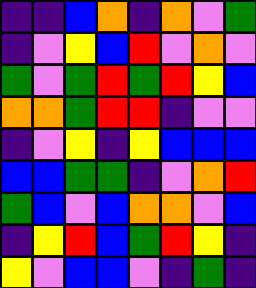[["indigo", "indigo", "blue", "orange", "indigo", "orange", "violet", "green"], ["indigo", "violet", "yellow", "blue", "red", "violet", "orange", "violet"], ["green", "violet", "green", "red", "green", "red", "yellow", "blue"], ["orange", "orange", "green", "red", "red", "indigo", "violet", "violet"], ["indigo", "violet", "yellow", "indigo", "yellow", "blue", "blue", "blue"], ["blue", "blue", "green", "green", "indigo", "violet", "orange", "red"], ["green", "blue", "violet", "blue", "orange", "orange", "violet", "blue"], ["indigo", "yellow", "red", "blue", "green", "red", "yellow", "indigo"], ["yellow", "violet", "blue", "blue", "violet", "indigo", "green", "indigo"]]